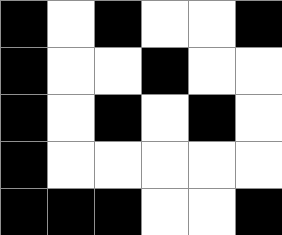[["black", "white", "black", "white", "white", "black"], ["black", "white", "white", "black", "white", "white"], ["black", "white", "black", "white", "black", "white"], ["black", "white", "white", "white", "white", "white"], ["black", "black", "black", "white", "white", "black"]]